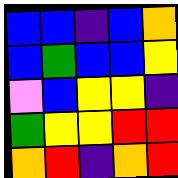[["blue", "blue", "indigo", "blue", "orange"], ["blue", "green", "blue", "blue", "yellow"], ["violet", "blue", "yellow", "yellow", "indigo"], ["green", "yellow", "yellow", "red", "red"], ["orange", "red", "indigo", "orange", "red"]]